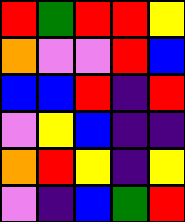[["red", "green", "red", "red", "yellow"], ["orange", "violet", "violet", "red", "blue"], ["blue", "blue", "red", "indigo", "red"], ["violet", "yellow", "blue", "indigo", "indigo"], ["orange", "red", "yellow", "indigo", "yellow"], ["violet", "indigo", "blue", "green", "red"]]